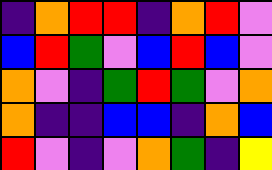[["indigo", "orange", "red", "red", "indigo", "orange", "red", "violet"], ["blue", "red", "green", "violet", "blue", "red", "blue", "violet"], ["orange", "violet", "indigo", "green", "red", "green", "violet", "orange"], ["orange", "indigo", "indigo", "blue", "blue", "indigo", "orange", "blue"], ["red", "violet", "indigo", "violet", "orange", "green", "indigo", "yellow"]]